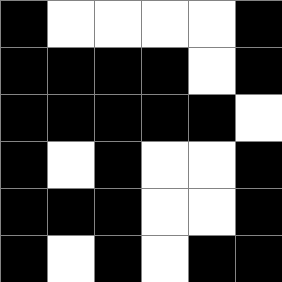[["black", "white", "white", "white", "white", "black"], ["black", "black", "black", "black", "white", "black"], ["black", "black", "black", "black", "black", "white"], ["black", "white", "black", "white", "white", "black"], ["black", "black", "black", "white", "white", "black"], ["black", "white", "black", "white", "black", "black"]]